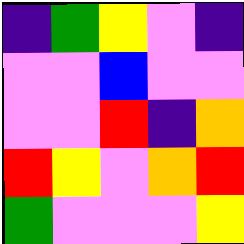[["indigo", "green", "yellow", "violet", "indigo"], ["violet", "violet", "blue", "violet", "violet"], ["violet", "violet", "red", "indigo", "orange"], ["red", "yellow", "violet", "orange", "red"], ["green", "violet", "violet", "violet", "yellow"]]